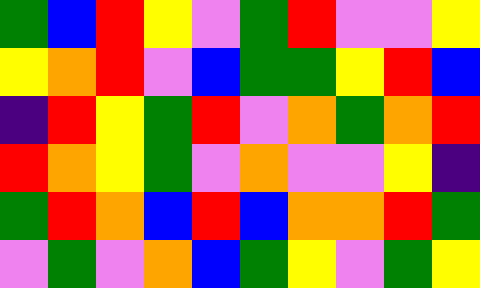[["green", "blue", "red", "yellow", "violet", "green", "red", "violet", "violet", "yellow"], ["yellow", "orange", "red", "violet", "blue", "green", "green", "yellow", "red", "blue"], ["indigo", "red", "yellow", "green", "red", "violet", "orange", "green", "orange", "red"], ["red", "orange", "yellow", "green", "violet", "orange", "violet", "violet", "yellow", "indigo"], ["green", "red", "orange", "blue", "red", "blue", "orange", "orange", "red", "green"], ["violet", "green", "violet", "orange", "blue", "green", "yellow", "violet", "green", "yellow"]]